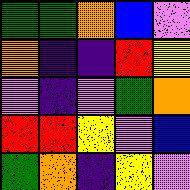[["green", "green", "orange", "blue", "violet"], ["orange", "indigo", "indigo", "red", "yellow"], ["violet", "indigo", "violet", "green", "orange"], ["red", "red", "yellow", "violet", "blue"], ["green", "orange", "indigo", "yellow", "violet"]]